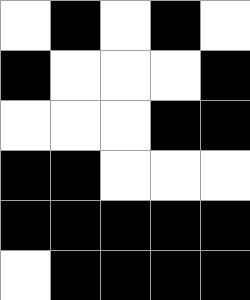[["white", "black", "white", "black", "white"], ["black", "white", "white", "white", "black"], ["white", "white", "white", "black", "black"], ["black", "black", "white", "white", "white"], ["black", "black", "black", "black", "black"], ["white", "black", "black", "black", "black"]]